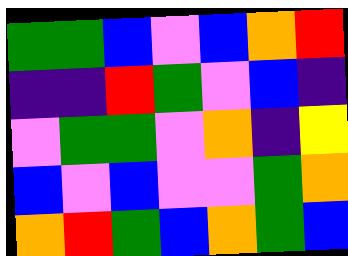[["green", "green", "blue", "violet", "blue", "orange", "red"], ["indigo", "indigo", "red", "green", "violet", "blue", "indigo"], ["violet", "green", "green", "violet", "orange", "indigo", "yellow"], ["blue", "violet", "blue", "violet", "violet", "green", "orange"], ["orange", "red", "green", "blue", "orange", "green", "blue"]]